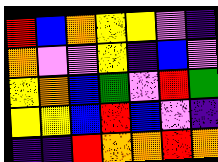[["red", "blue", "orange", "yellow", "yellow", "violet", "indigo"], ["orange", "violet", "violet", "yellow", "indigo", "blue", "violet"], ["yellow", "orange", "blue", "green", "violet", "red", "green"], ["yellow", "yellow", "blue", "red", "blue", "violet", "indigo"], ["indigo", "indigo", "red", "orange", "orange", "red", "orange"]]